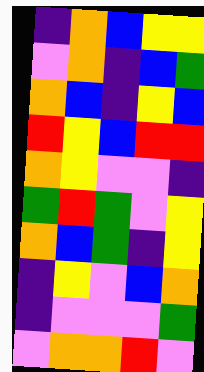[["indigo", "orange", "blue", "yellow", "yellow"], ["violet", "orange", "indigo", "blue", "green"], ["orange", "blue", "indigo", "yellow", "blue"], ["red", "yellow", "blue", "red", "red"], ["orange", "yellow", "violet", "violet", "indigo"], ["green", "red", "green", "violet", "yellow"], ["orange", "blue", "green", "indigo", "yellow"], ["indigo", "yellow", "violet", "blue", "orange"], ["indigo", "violet", "violet", "violet", "green"], ["violet", "orange", "orange", "red", "violet"]]